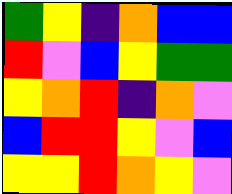[["green", "yellow", "indigo", "orange", "blue", "blue"], ["red", "violet", "blue", "yellow", "green", "green"], ["yellow", "orange", "red", "indigo", "orange", "violet"], ["blue", "red", "red", "yellow", "violet", "blue"], ["yellow", "yellow", "red", "orange", "yellow", "violet"]]